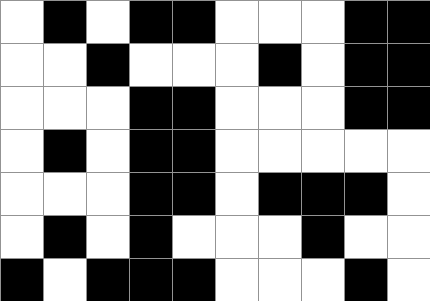[["white", "black", "white", "black", "black", "white", "white", "white", "black", "black"], ["white", "white", "black", "white", "white", "white", "black", "white", "black", "black"], ["white", "white", "white", "black", "black", "white", "white", "white", "black", "black"], ["white", "black", "white", "black", "black", "white", "white", "white", "white", "white"], ["white", "white", "white", "black", "black", "white", "black", "black", "black", "white"], ["white", "black", "white", "black", "white", "white", "white", "black", "white", "white"], ["black", "white", "black", "black", "black", "white", "white", "white", "black", "white"]]